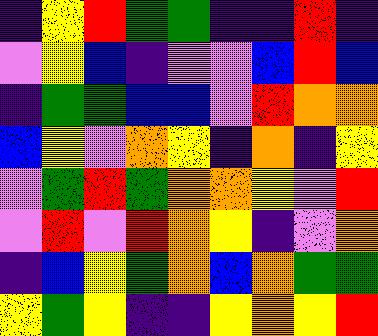[["indigo", "yellow", "red", "green", "green", "indigo", "indigo", "red", "indigo"], ["violet", "yellow", "blue", "indigo", "violet", "violet", "blue", "red", "blue"], ["indigo", "green", "green", "blue", "blue", "violet", "red", "orange", "orange"], ["blue", "yellow", "violet", "orange", "yellow", "indigo", "orange", "indigo", "yellow"], ["violet", "green", "red", "green", "orange", "orange", "yellow", "violet", "red"], ["violet", "red", "violet", "red", "orange", "yellow", "indigo", "violet", "orange"], ["indigo", "blue", "yellow", "green", "orange", "blue", "orange", "green", "green"], ["yellow", "green", "yellow", "indigo", "indigo", "yellow", "orange", "yellow", "red"]]